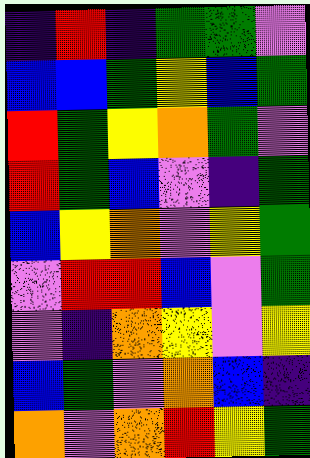[["indigo", "red", "indigo", "green", "green", "violet"], ["blue", "blue", "green", "yellow", "blue", "green"], ["red", "green", "yellow", "orange", "green", "violet"], ["red", "green", "blue", "violet", "indigo", "green"], ["blue", "yellow", "orange", "violet", "yellow", "green"], ["violet", "red", "red", "blue", "violet", "green"], ["violet", "indigo", "orange", "yellow", "violet", "yellow"], ["blue", "green", "violet", "orange", "blue", "indigo"], ["orange", "violet", "orange", "red", "yellow", "green"]]